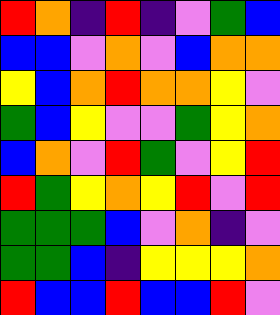[["red", "orange", "indigo", "red", "indigo", "violet", "green", "blue"], ["blue", "blue", "violet", "orange", "violet", "blue", "orange", "orange"], ["yellow", "blue", "orange", "red", "orange", "orange", "yellow", "violet"], ["green", "blue", "yellow", "violet", "violet", "green", "yellow", "orange"], ["blue", "orange", "violet", "red", "green", "violet", "yellow", "red"], ["red", "green", "yellow", "orange", "yellow", "red", "violet", "red"], ["green", "green", "green", "blue", "violet", "orange", "indigo", "violet"], ["green", "green", "blue", "indigo", "yellow", "yellow", "yellow", "orange"], ["red", "blue", "blue", "red", "blue", "blue", "red", "violet"]]